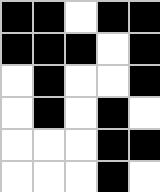[["black", "black", "white", "black", "black"], ["black", "black", "black", "white", "black"], ["white", "black", "white", "white", "black"], ["white", "black", "white", "black", "white"], ["white", "white", "white", "black", "black"], ["white", "white", "white", "black", "white"]]